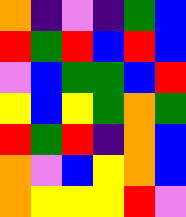[["orange", "indigo", "violet", "indigo", "green", "blue"], ["red", "green", "red", "blue", "red", "blue"], ["violet", "blue", "green", "green", "blue", "red"], ["yellow", "blue", "yellow", "green", "orange", "green"], ["red", "green", "red", "indigo", "orange", "blue"], ["orange", "violet", "blue", "yellow", "orange", "blue"], ["orange", "yellow", "yellow", "yellow", "red", "violet"]]